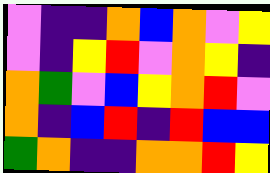[["violet", "indigo", "indigo", "orange", "blue", "orange", "violet", "yellow"], ["violet", "indigo", "yellow", "red", "violet", "orange", "yellow", "indigo"], ["orange", "green", "violet", "blue", "yellow", "orange", "red", "violet"], ["orange", "indigo", "blue", "red", "indigo", "red", "blue", "blue"], ["green", "orange", "indigo", "indigo", "orange", "orange", "red", "yellow"]]